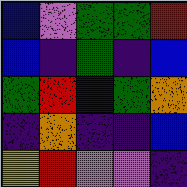[["blue", "violet", "green", "green", "red"], ["blue", "indigo", "green", "indigo", "blue"], ["green", "red", "blue", "green", "orange"], ["indigo", "orange", "indigo", "indigo", "blue"], ["yellow", "red", "violet", "violet", "indigo"]]